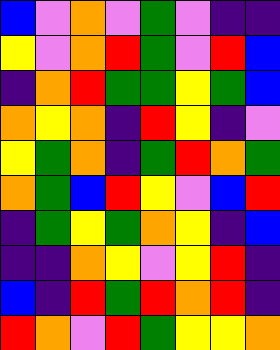[["blue", "violet", "orange", "violet", "green", "violet", "indigo", "indigo"], ["yellow", "violet", "orange", "red", "green", "violet", "red", "blue"], ["indigo", "orange", "red", "green", "green", "yellow", "green", "blue"], ["orange", "yellow", "orange", "indigo", "red", "yellow", "indigo", "violet"], ["yellow", "green", "orange", "indigo", "green", "red", "orange", "green"], ["orange", "green", "blue", "red", "yellow", "violet", "blue", "red"], ["indigo", "green", "yellow", "green", "orange", "yellow", "indigo", "blue"], ["indigo", "indigo", "orange", "yellow", "violet", "yellow", "red", "indigo"], ["blue", "indigo", "red", "green", "red", "orange", "red", "indigo"], ["red", "orange", "violet", "red", "green", "yellow", "yellow", "orange"]]